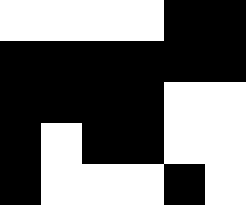[["white", "white", "white", "white", "black", "black"], ["black", "black", "black", "black", "black", "black"], ["black", "black", "black", "black", "white", "white"], ["black", "white", "black", "black", "white", "white"], ["black", "white", "white", "white", "black", "white"]]